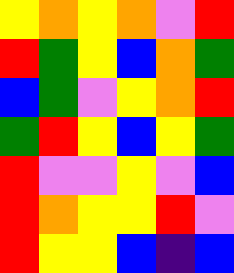[["yellow", "orange", "yellow", "orange", "violet", "red"], ["red", "green", "yellow", "blue", "orange", "green"], ["blue", "green", "violet", "yellow", "orange", "red"], ["green", "red", "yellow", "blue", "yellow", "green"], ["red", "violet", "violet", "yellow", "violet", "blue"], ["red", "orange", "yellow", "yellow", "red", "violet"], ["red", "yellow", "yellow", "blue", "indigo", "blue"]]